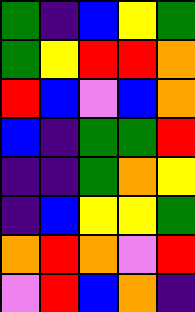[["green", "indigo", "blue", "yellow", "green"], ["green", "yellow", "red", "red", "orange"], ["red", "blue", "violet", "blue", "orange"], ["blue", "indigo", "green", "green", "red"], ["indigo", "indigo", "green", "orange", "yellow"], ["indigo", "blue", "yellow", "yellow", "green"], ["orange", "red", "orange", "violet", "red"], ["violet", "red", "blue", "orange", "indigo"]]